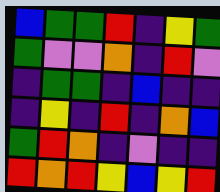[["blue", "green", "green", "red", "indigo", "yellow", "green"], ["green", "violet", "violet", "orange", "indigo", "red", "violet"], ["indigo", "green", "green", "indigo", "blue", "indigo", "indigo"], ["indigo", "yellow", "indigo", "red", "indigo", "orange", "blue"], ["green", "red", "orange", "indigo", "violet", "indigo", "indigo"], ["red", "orange", "red", "yellow", "blue", "yellow", "red"]]